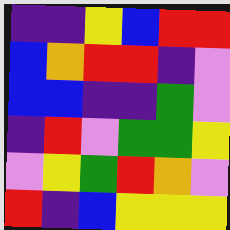[["indigo", "indigo", "yellow", "blue", "red", "red"], ["blue", "orange", "red", "red", "indigo", "violet"], ["blue", "blue", "indigo", "indigo", "green", "violet"], ["indigo", "red", "violet", "green", "green", "yellow"], ["violet", "yellow", "green", "red", "orange", "violet"], ["red", "indigo", "blue", "yellow", "yellow", "yellow"]]